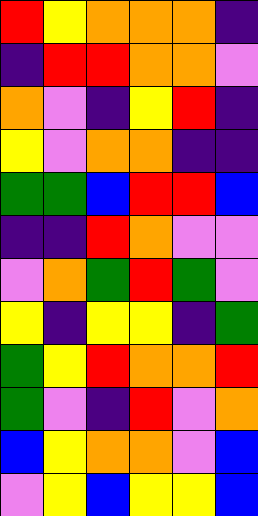[["red", "yellow", "orange", "orange", "orange", "indigo"], ["indigo", "red", "red", "orange", "orange", "violet"], ["orange", "violet", "indigo", "yellow", "red", "indigo"], ["yellow", "violet", "orange", "orange", "indigo", "indigo"], ["green", "green", "blue", "red", "red", "blue"], ["indigo", "indigo", "red", "orange", "violet", "violet"], ["violet", "orange", "green", "red", "green", "violet"], ["yellow", "indigo", "yellow", "yellow", "indigo", "green"], ["green", "yellow", "red", "orange", "orange", "red"], ["green", "violet", "indigo", "red", "violet", "orange"], ["blue", "yellow", "orange", "orange", "violet", "blue"], ["violet", "yellow", "blue", "yellow", "yellow", "blue"]]